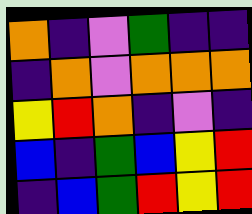[["orange", "indigo", "violet", "green", "indigo", "indigo"], ["indigo", "orange", "violet", "orange", "orange", "orange"], ["yellow", "red", "orange", "indigo", "violet", "indigo"], ["blue", "indigo", "green", "blue", "yellow", "red"], ["indigo", "blue", "green", "red", "yellow", "red"]]